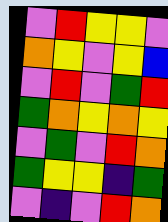[["violet", "red", "yellow", "yellow", "violet"], ["orange", "yellow", "violet", "yellow", "blue"], ["violet", "red", "violet", "green", "red"], ["green", "orange", "yellow", "orange", "yellow"], ["violet", "green", "violet", "red", "orange"], ["green", "yellow", "yellow", "indigo", "green"], ["violet", "indigo", "violet", "red", "orange"]]